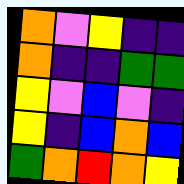[["orange", "violet", "yellow", "indigo", "indigo"], ["orange", "indigo", "indigo", "green", "green"], ["yellow", "violet", "blue", "violet", "indigo"], ["yellow", "indigo", "blue", "orange", "blue"], ["green", "orange", "red", "orange", "yellow"]]